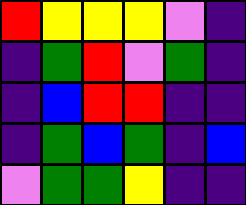[["red", "yellow", "yellow", "yellow", "violet", "indigo"], ["indigo", "green", "red", "violet", "green", "indigo"], ["indigo", "blue", "red", "red", "indigo", "indigo"], ["indigo", "green", "blue", "green", "indigo", "blue"], ["violet", "green", "green", "yellow", "indigo", "indigo"]]